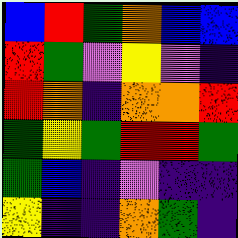[["blue", "red", "green", "orange", "blue", "blue"], ["red", "green", "violet", "yellow", "violet", "indigo"], ["red", "orange", "indigo", "orange", "orange", "red"], ["green", "yellow", "green", "red", "red", "green"], ["green", "blue", "indigo", "violet", "indigo", "indigo"], ["yellow", "indigo", "indigo", "orange", "green", "indigo"]]